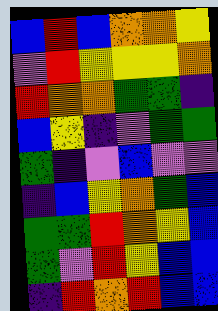[["blue", "red", "blue", "orange", "orange", "yellow"], ["violet", "red", "yellow", "yellow", "yellow", "orange"], ["red", "orange", "orange", "green", "green", "indigo"], ["blue", "yellow", "indigo", "violet", "green", "green"], ["green", "indigo", "violet", "blue", "violet", "violet"], ["indigo", "blue", "yellow", "orange", "green", "blue"], ["green", "green", "red", "orange", "yellow", "blue"], ["green", "violet", "red", "yellow", "blue", "blue"], ["indigo", "red", "orange", "red", "blue", "blue"]]